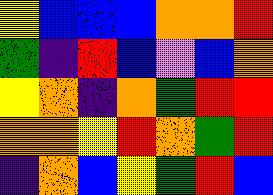[["yellow", "blue", "blue", "blue", "orange", "orange", "red"], ["green", "indigo", "red", "blue", "violet", "blue", "orange"], ["yellow", "orange", "indigo", "orange", "green", "red", "red"], ["orange", "orange", "yellow", "red", "orange", "green", "red"], ["indigo", "orange", "blue", "yellow", "green", "red", "blue"]]